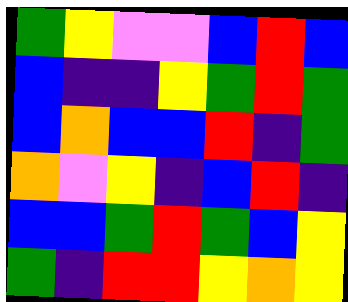[["green", "yellow", "violet", "violet", "blue", "red", "blue"], ["blue", "indigo", "indigo", "yellow", "green", "red", "green"], ["blue", "orange", "blue", "blue", "red", "indigo", "green"], ["orange", "violet", "yellow", "indigo", "blue", "red", "indigo"], ["blue", "blue", "green", "red", "green", "blue", "yellow"], ["green", "indigo", "red", "red", "yellow", "orange", "yellow"]]